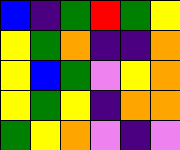[["blue", "indigo", "green", "red", "green", "yellow"], ["yellow", "green", "orange", "indigo", "indigo", "orange"], ["yellow", "blue", "green", "violet", "yellow", "orange"], ["yellow", "green", "yellow", "indigo", "orange", "orange"], ["green", "yellow", "orange", "violet", "indigo", "violet"]]